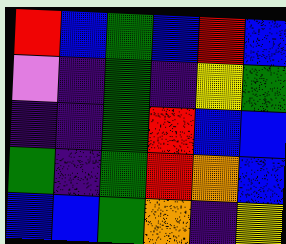[["red", "blue", "green", "blue", "red", "blue"], ["violet", "indigo", "green", "indigo", "yellow", "green"], ["indigo", "indigo", "green", "red", "blue", "blue"], ["green", "indigo", "green", "red", "orange", "blue"], ["blue", "blue", "green", "orange", "indigo", "yellow"]]